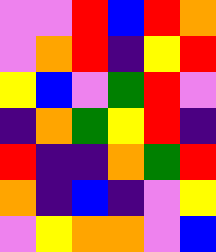[["violet", "violet", "red", "blue", "red", "orange"], ["violet", "orange", "red", "indigo", "yellow", "red"], ["yellow", "blue", "violet", "green", "red", "violet"], ["indigo", "orange", "green", "yellow", "red", "indigo"], ["red", "indigo", "indigo", "orange", "green", "red"], ["orange", "indigo", "blue", "indigo", "violet", "yellow"], ["violet", "yellow", "orange", "orange", "violet", "blue"]]